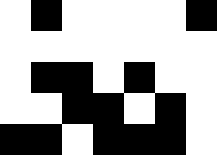[["white", "black", "white", "white", "white", "white", "black"], ["white", "white", "white", "white", "white", "white", "white"], ["white", "black", "black", "white", "black", "white", "white"], ["white", "white", "black", "black", "white", "black", "white"], ["black", "black", "white", "black", "black", "black", "white"]]